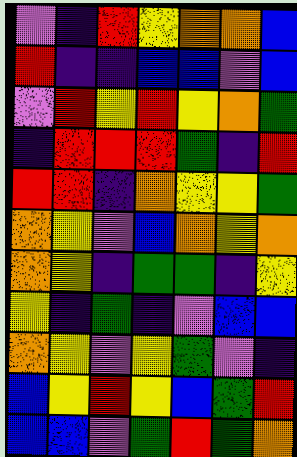[["violet", "indigo", "red", "yellow", "orange", "orange", "blue"], ["red", "indigo", "indigo", "blue", "blue", "violet", "blue"], ["violet", "red", "yellow", "red", "yellow", "orange", "green"], ["indigo", "red", "red", "red", "green", "indigo", "red"], ["red", "red", "indigo", "orange", "yellow", "yellow", "green"], ["orange", "yellow", "violet", "blue", "orange", "yellow", "orange"], ["orange", "yellow", "indigo", "green", "green", "indigo", "yellow"], ["yellow", "indigo", "green", "indigo", "violet", "blue", "blue"], ["orange", "yellow", "violet", "yellow", "green", "violet", "indigo"], ["blue", "yellow", "red", "yellow", "blue", "green", "red"], ["blue", "blue", "violet", "green", "red", "green", "orange"]]